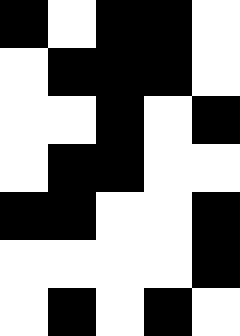[["black", "white", "black", "black", "white"], ["white", "black", "black", "black", "white"], ["white", "white", "black", "white", "black"], ["white", "black", "black", "white", "white"], ["black", "black", "white", "white", "black"], ["white", "white", "white", "white", "black"], ["white", "black", "white", "black", "white"]]